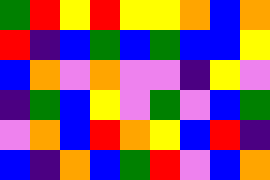[["green", "red", "yellow", "red", "yellow", "yellow", "orange", "blue", "orange"], ["red", "indigo", "blue", "green", "blue", "green", "blue", "blue", "yellow"], ["blue", "orange", "violet", "orange", "violet", "violet", "indigo", "yellow", "violet"], ["indigo", "green", "blue", "yellow", "violet", "green", "violet", "blue", "green"], ["violet", "orange", "blue", "red", "orange", "yellow", "blue", "red", "indigo"], ["blue", "indigo", "orange", "blue", "green", "red", "violet", "blue", "orange"]]